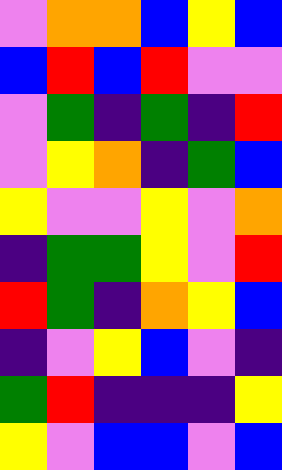[["violet", "orange", "orange", "blue", "yellow", "blue"], ["blue", "red", "blue", "red", "violet", "violet"], ["violet", "green", "indigo", "green", "indigo", "red"], ["violet", "yellow", "orange", "indigo", "green", "blue"], ["yellow", "violet", "violet", "yellow", "violet", "orange"], ["indigo", "green", "green", "yellow", "violet", "red"], ["red", "green", "indigo", "orange", "yellow", "blue"], ["indigo", "violet", "yellow", "blue", "violet", "indigo"], ["green", "red", "indigo", "indigo", "indigo", "yellow"], ["yellow", "violet", "blue", "blue", "violet", "blue"]]